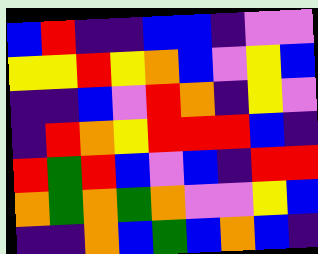[["blue", "red", "indigo", "indigo", "blue", "blue", "indigo", "violet", "violet"], ["yellow", "yellow", "red", "yellow", "orange", "blue", "violet", "yellow", "blue"], ["indigo", "indigo", "blue", "violet", "red", "orange", "indigo", "yellow", "violet"], ["indigo", "red", "orange", "yellow", "red", "red", "red", "blue", "indigo"], ["red", "green", "red", "blue", "violet", "blue", "indigo", "red", "red"], ["orange", "green", "orange", "green", "orange", "violet", "violet", "yellow", "blue"], ["indigo", "indigo", "orange", "blue", "green", "blue", "orange", "blue", "indigo"]]